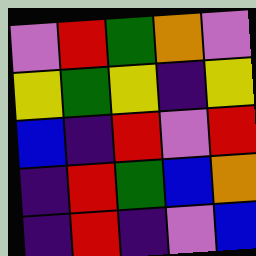[["violet", "red", "green", "orange", "violet"], ["yellow", "green", "yellow", "indigo", "yellow"], ["blue", "indigo", "red", "violet", "red"], ["indigo", "red", "green", "blue", "orange"], ["indigo", "red", "indigo", "violet", "blue"]]